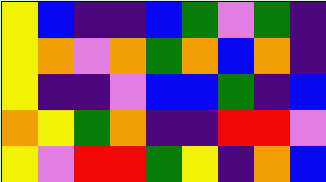[["yellow", "blue", "indigo", "indigo", "blue", "green", "violet", "green", "indigo"], ["yellow", "orange", "violet", "orange", "green", "orange", "blue", "orange", "indigo"], ["yellow", "indigo", "indigo", "violet", "blue", "blue", "green", "indigo", "blue"], ["orange", "yellow", "green", "orange", "indigo", "indigo", "red", "red", "violet"], ["yellow", "violet", "red", "red", "green", "yellow", "indigo", "orange", "blue"]]